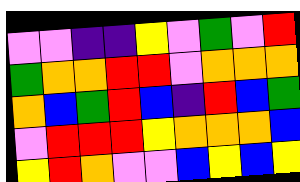[["violet", "violet", "indigo", "indigo", "yellow", "violet", "green", "violet", "red"], ["green", "orange", "orange", "red", "red", "violet", "orange", "orange", "orange"], ["orange", "blue", "green", "red", "blue", "indigo", "red", "blue", "green"], ["violet", "red", "red", "red", "yellow", "orange", "orange", "orange", "blue"], ["yellow", "red", "orange", "violet", "violet", "blue", "yellow", "blue", "yellow"]]